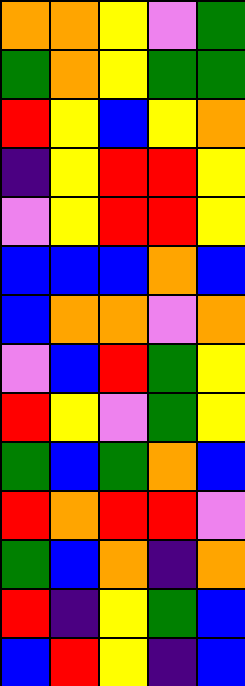[["orange", "orange", "yellow", "violet", "green"], ["green", "orange", "yellow", "green", "green"], ["red", "yellow", "blue", "yellow", "orange"], ["indigo", "yellow", "red", "red", "yellow"], ["violet", "yellow", "red", "red", "yellow"], ["blue", "blue", "blue", "orange", "blue"], ["blue", "orange", "orange", "violet", "orange"], ["violet", "blue", "red", "green", "yellow"], ["red", "yellow", "violet", "green", "yellow"], ["green", "blue", "green", "orange", "blue"], ["red", "orange", "red", "red", "violet"], ["green", "blue", "orange", "indigo", "orange"], ["red", "indigo", "yellow", "green", "blue"], ["blue", "red", "yellow", "indigo", "blue"]]